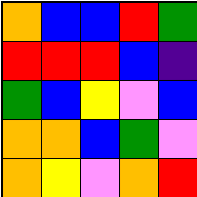[["orange", "blue", "blue", "red", "green"], ["red", "red", "red", "blue", "indigo"], ["green", "blue", "yellow", "violet", "blue"], ["orange", "orange", "blue", "green", "violet"], ["orange", "yellow", "violet", "orange", "red"]]